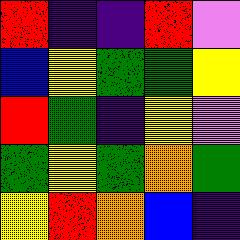[["red", "indigo", "indigo", "red", "violet"], ["blue", "yellow", "green", "green", "yellow"], ["red", "green", "indigo", "yellow", "violet"], ["green", "yellow", "green", "orange", "green"], ["yellow", "red", "orange", "blue", "indigo"]]